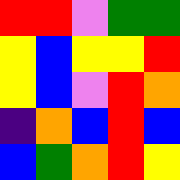[["red", "red", "violet", "green", "green"], ["yellow", "blue", "yellow", "yellow", "red"], ["yellow", "blue", "violet", "red", "orange"], ["indigo", "orange", "blue", "red", "blue"], ["blue", "green", "orange", "red", "yellow"]]